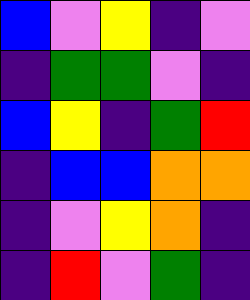[["blue", "violet", "yellow", "indigo", "violet"], ["indigo", "green", "green", "violet", "indigo"], ["blue", "yellow", "indigo", "green", "red"], ["indigo", "blue", "blue", "orange", "orange"], ["indigo", "violet", "yellow", "orange", "indigo"], ["indigo", "red", "violet", "green", "indigo"]]